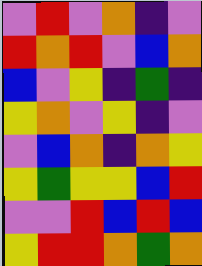[["violet", "red", "violet", "orange", "indigo", "violet"], ["red", "orange", "red", "violet", "blue", "orange"], ["blue", "violet", "yellow", "indigo", "green", "indigo"], ["yellow", "orange", "violet", "yellow", "indigo", "violet"], ["violet", "blue", "orange", "indigo", "orange", "yellow"], ["yellow", "green", "yellow", "yellow", "blue", "red"], ["violet", "violet", "red", "blue", "red", "blue"], ["yellow", "red", "red", "orange", "green", "orange"]]